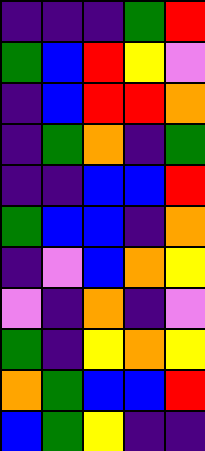[["indigo", "indigo", "indigo", "green", "red"], ["green", "blue", "red", "yellow", "violet"], ["indigo", "blue", "red", "red", "orange"], ["indigo", "green", "orange", "indigo", "green"], ["indigo", "indigo", "blue", "blue", "red"], ["green", "blue", "blue", "indigo", "orange"], ["indigo", "violet", "blue", "orange", "yellow"], ["violet", "indigo", "orange", "indigo", "violet"], ["green", "indigo", "yellow", "orange", "yellow"], ["orange", "green", "blue", "blue", "red"], ["blue", "green", "yellow", "indigo", "indigo"]]